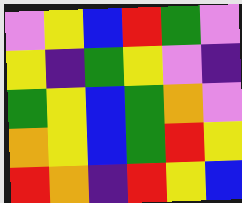[["violet", "yellow", "blue", "red", "green", "violet"], ["yellow", "indigo", "green", "yellow", "violet", "indigo"], ["green", "yellow", "blue", "green", "orange", "violet"], ["orange", "yellow", "blue", "green", "red", "yellow"], ["red", "orange", "indigo", "red", "yellow", "blue"]]